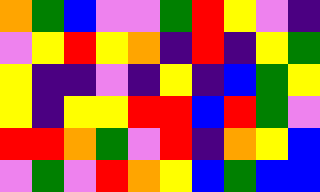[["orange", "green", "blue", "violet", "violet", "green", "red", "yellow", "violet", "indigo"], ["violet", "yellow", "red", "yellow", "orange", "indigo", "red", "indigo", "yellow", "green"], ["yellow", "indigo", "indigo", "violet", "indigo", "yellow", "indigo", "blue", "green", "yellow"], ["yellow", "indigo", "yellow", "yellow", "red", "red", "blue", "red", "green", "violet"], ["red", "red", "orange", "green", "violet", "red", "indigo", "orange", "yellow", "blue"], ["violet", "green", "violet", "red", "orange", "yellow", "blue", "green", "blue", "blue"]]